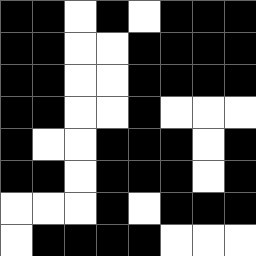[["black", "black", "white", "black", "white", "black", "black", "black"], ["black", "black", "white", "white", "black", "black", "black", "black"], ["black", "black", "white", "white", "black", "black", "black", "black"], ["black", "black", "white", "white", "black", "white", "white", "white"], ["black", "white", "white", "black", "black", "black", "white", "black"], ["black", "black", "white", "black", "black", "black", "white", "black"], ["white", "white", "white", "black", "white", "black", "black", "black"], ["white", "black", "black", "black", "black", "white", "white", "white"]]